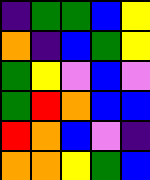[["indigo", "green", "green", "blue", "yellow"], ["orange", "indigo", "blue", "green", "yellow"], ["green", "yellow", "violet", "blue", "violet"], ["green", "red", "orange", "blue", "blue"], ["red", "orange", "blue", "violet", "indigo"], ["orange", "orange", "yellow", "green", "blue"]]